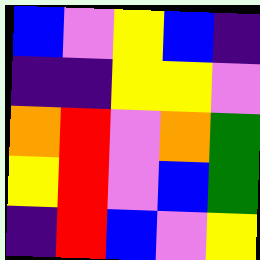[["blue", "violet", "yellow", "blue", "indigo"], ["indigo", "indigo", "yellow", "yellow", "violet"], ["orange", "red", "violet", "orange", "green"], ["yellow", "red", "violet", "blue", "green"], ["indigo", "red", "blue", "violet", "yellow"]]